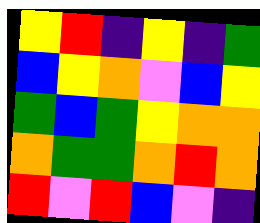[["yellow", "red", "indigo", "yellow", "indigo", "green"], ["blue", "yellow", "orange", "violet", "blue", "yellow"], ["green", "blue", "green", "yellow", "orange", "orange"], ["orange", "green", "green", "orange", "red", "orange"], ["red", "violet", "red", "blue", "violet", "indigo"]]